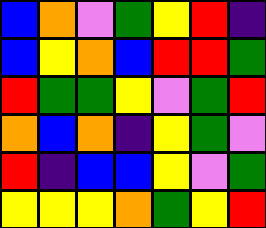[["blue", "orange", "violet", "green", "yellow", "red", "indigo"], ["blue", "yellow", "orange", "blue", "red", "red", "green"], ["red", "green", "green", "yellow", "violet", "green", "red"], ["orange", "blue", "orange", "indigo", "yellow", "green", "violet"], ["red", "indigo", "blue", "blue", "yellow", "violet", "green"], ["yellow", "yellow", "yellow", "orange", "green", "yellow", "red"]]